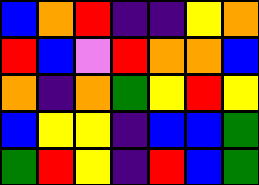[["blue", "orange", "red", "indigo", "indigo", "yellow", "orange"], ["red", "blue", "violet", "red", "orange", "orange", "blue"], ["orange", "indigo", "orange", "green", "yellow", "red", "yellow"], ["blue", "yellow", "yellow", "indigo", "blue", "blue", "green"], ["green", "red", "yellow", "indigo", "red", "blue", "green"]]